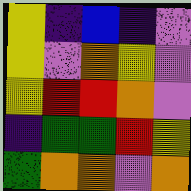[["yellow", "indigo", "blue", "indigo", "violet"], ["yellow", "violet", "orange", "yellow", "violet"], ["yellow", "red", "red", "orange", "violet"], ["indigo", "green", "green", "red", "yellow"], ["green", "orange", "orange", "violet", "orange"]]